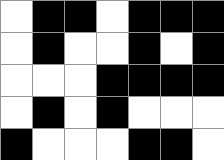[["white", "black", "black", "white", "black", "black", "black"], ["white", "black", "white", "white", "black", "white", "black"], ["white", "white", "white", "black", "black", "black", "black"], ["white", "black", "white", "black", "white", "white", "white"], ["black", "white", "white", "white", "black", "black", "white"]]